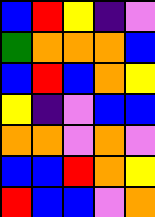[["blue", "red", "yellow", "indigo", "violet"], ["green", "orange", "orange", "orange", "blue"], ["blue", "red", "blue", "orange", "yellow"], ["yellow", "indigo", "violet", "blue", "blue"], ["orange", "orange", "violet", "orange", "violet"], ["blue", "blue", "red", "orange", "yellow"], ["red", "blue", "blue", "violet", "orange"]]